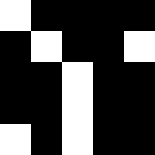[["white", "black", "black", "black", "black"], ["black", "white", "black", "black", "white"], ["black", "black", "white", "black", "black"], ["black", "black", "white", "black", "black"], ["white", "black", "white", "black", "black"]]